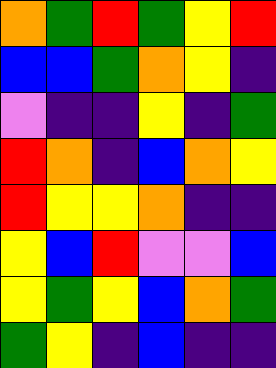[["orange", "green", "red", "green", "yellow", "red"], ["blue", "blue", "green", "orange", "yellow", "indigo"], ["violet", "indigo", "indigo", "yellow", "indigo", "green"], ["red", "orange", "indigo", "blue", "orange", "yellow"], ["red", "yellow", "yellow", "orange", "indigo", "indigo"], ["yellow", "blue", "red", "violet", "violet", "blue"], ["yellow", "green", "yellow", "blue", "orange", "green"], ["green", "yellow", "indigo", "blue", "indigo", "indigo"]]